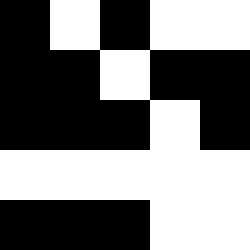[["black", "white", "black", "white", "white"], ["black", "black", "white", "black", "black"], ["black", "black", "black", "white", "black"], ["white", "white", "white", "white", "white"], ["black", "black", "black", "white", "white"]]